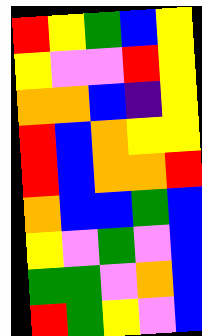[["red", "yellow", "green", "blue", "yellow"], ["yellow", "violet", "violet", "red", "yellow"], ["orange", "orange", "blue", "indigo", "yellow"], ["red", "blue", "orange", "yellow", "yellow"], ["red", "blue", "orange", "orange", "red"], ["orange", "blue", "blue", "green", "blue"], ["yellow", "violet", "green", "violet", "blue"], ["green", "green", "violet", "orange", "blue"], ["red", "green", "yellow", "violet", "blue"]]